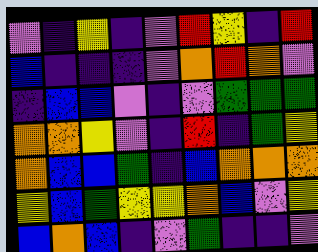[["violet", "indigo", "yellow", "indigo", "violet", "red", "yellow", "indigo", "red"], ["blue", "indigo", "indigo", "indigo", "violet", "orange", "red", "orange", "violet"], ["indigo", "blue", "blue", "violet", "indigo", "violet", "green", "green", "green"], ["orange", "orange", "yellow", "violet", "indigo", "red", "indigo", "green", "yellow"], ["orange", "blue", "blue", "green", "indigo", "blue", "orange", "orange", "orange"], ["yellow", "blue", "green", "yellow", "yellow", "orange", "blue", "violet", "yellow"], ["blue", "orange", "blue", "indigo", "violet", "green", "indigo", "indigo", "violet"]]